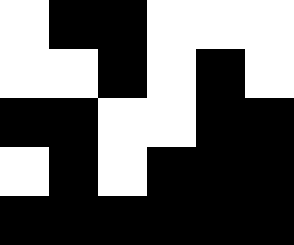[["white", "black", "black", "white", "white", "white"], ["white", "white", "black", "white", "black", "white"], ["black", "black", "white", "white", "black", "black"], ["white", "black", "white", "black", "black", "black"], ["black", "black", "black", "black", "black", "black"]]